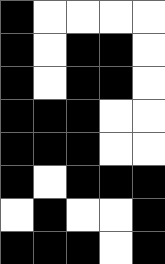[["black", "white", "white", "white", "white"], ["black", "white", "black", "black", "white"], ["black", "white", "black", "black", "white"], ["black", "black", "black", "white", "white"], ["black", "black", "black", "white", "white"], ["black", "white", "black", "black", "black"], ["white", "black", "white", "white", "black"], ["black", "black", "black", "white", "black"]]